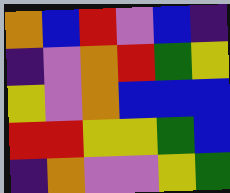[["orange", "blue", "red", "violet", "blue", "indigo"], ["indigo", "violet", "orange", "red", "green", "yellow"], ["yellow", "violet", "orange", "blue", "blue", "blue"], ["red", "red", "yellow", "yellow", "green", "blue"], ["indigo", "orange", "violet", "violet", "yellow", "green"]]